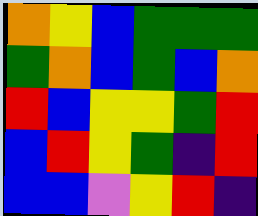[["orange", "yellow", "blue", "green", "green", "green"], ["green", "orange", "blue", "green", "blue", "orange"], ["red", "blue", "yellow", "yellow", "green", "red"], ["blue", "red", "yellow", "green", "indigo", "red"], ["blue", "blue", "violet", "yellow", "red", "indigo"]]